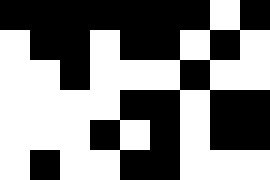[["black", "black", "black", "black", "black", "black", "black", "white", "black"], ["white", "black", "black", "white", "black", "black", "white", "black", "white"], ["white", "white", "black", "white", "white", "white", "black", "white", "white"], ["white", "white", "white", "white", "black", "black", "white", "black", "black"], ["white", "white", "white", "black", "white", "black", "white", "black", "black"], ["white", "black", "white", "white", "black", "black", "white", "white", "white"]]